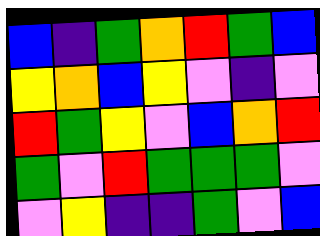[["blue", "indigo", "green", "orange", "red", "green", "blue"], ["yellow", "orange", "blue", "yellow", "violet", "indigo", "violet"], ["red", "green", "yellow", "violet", "blue", "orange", "red"], ["green", "violet", "red", "green", "green", "green", "violet"], ["violet", "yellow", "indigo", "indigo", "green", "violet", "blue"]]